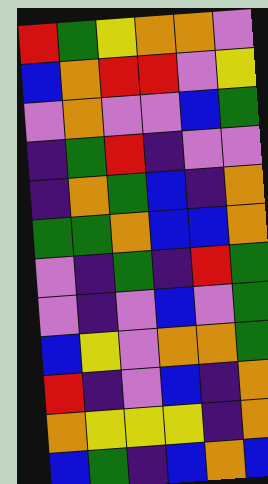[["red", "green", "yellow", "orange", "orange", "violet"], ["blue", "orange", "red", "red", "violet", "yellow"], ["violet", "orange", "violet", "violet", "blue", "green"], ["indigo", "green", "red", "indigo", "violet", "violet"], ["indigo", "orange", "green", "blue", "indigo", "orange"], ["green", "green", "orange", "blue", "blue", "orange"], ["violet", "indigo", "green", "indigo", "red", "green"], ["violet", "indigo", "violet", "blue", "violet", "green"], ["blue", "yellow", "violet", "orange", "orange", "green"], ["red", "indigo", "violet", "blue", "indigo", "orange"], ["orange", "yellow", "yellow", "yellow", "indigo", "orange"], ["blue", "green", "indigo", "blue", "orange", "blue"]]